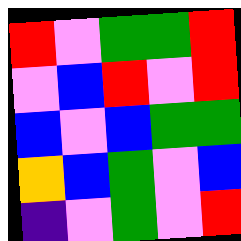[["red", "violet", "green", "green", "red"], ["violet", "blue", "red", "violet", "red"], ["blue", "violet", "blue", "green", "green"], ["orange", "blue", "green", "violet", "blue"], ["indigo", "violet", "green", "violet", "red"]]